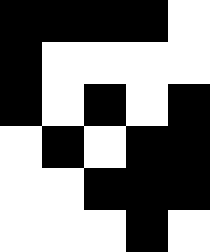[["black", "black", "black", "black", "white"], ["black", "white", "white", "white", "white"], ["black", "white", "black", "white", "black"], ["white", "black", "white", "black", "black"], ["white", "white", "black", "black", "black"], ["white", "white", "white", "black", "white"]]